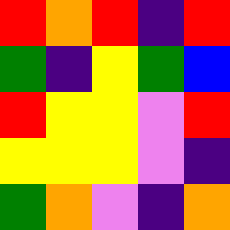[["red", "orange", "red", "indigo", "red"], ["green", "indigo", "yellow", "green", "blue"], ["red", "yellow", "yellow", "violet", "red"], ["yellow", "yellow", "yellow", "violet", "indigo"], ["green", "orange", "violet", "indigo", "orange"]]